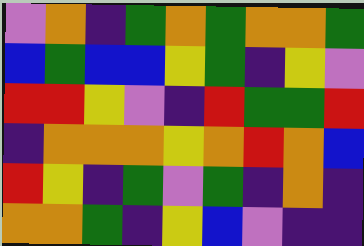[["violet", "orange", "indigo", "green", "orange", "green", "orange", "orange", "green"], ["blue", "green", "blue", "blue", "yellow", "green", "indigo", "yellow", "violet"], ["red", "red", "yellow", "violet", "indigo", "red", "green", "green", "red"], ["indigo", "orange", "orange", "orange", "yellow", "orange", "red", "orange", "blue"], ["red", "yellow", "indigo", "green", "violet", "green", "indigo", "orange", "indigo"], ["orange", "orange", "green", "indigo", "yellow", "blue", "violet", "indigo", "indigo"]]